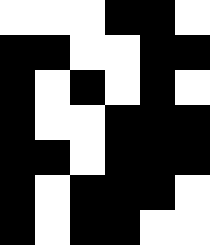[["white", "white", "white", "black", "black", "white"], ["black", "black", "white", "white", "black", "black"], ["black", "white", "black", "white", "black", "white"], ["black", "white", "white", "black", "black", "black"], ["black", "black", "white", "black", "black", "black"], ["black", "white", "black", "black", "black", "white"], ["black", "white", "black", "black", "white", "white"]]